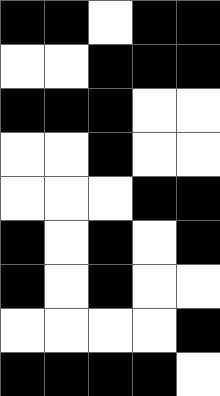[["black", "black", "white", "black", "black"], ["white", "white", "black", "black", "black"], ["black", "black", "black", "white", "white"], ["white", "white", "black", "white", "white"], ["white", "white", "white", "black", "black"], ["black", "white", "black", "white", "black"], ["black", "white", "black", "white", "white"], ["white", "white", "white", "white", "black"], ["black", "black", "black", "black", "white"]]